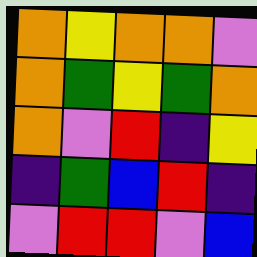[["orange", "yellow", "orange", "orange", "violet"], ["orange", "green", "yellow", "green", "orange"], ["orange", "violet", "red", "indigo", "yellow"], ["indigo", "green", "blue", "red", "indigo"], ["violet", "red", "red", "violet", "blue"]]